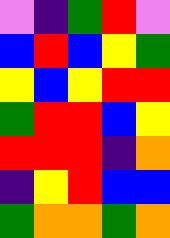[["violet", "indigo", "green", "red", "violet"], ["blue", "red", "blue", "yellow", "green"], ["yellow", "blue", "yellow", "red", "red"], ["green", "red", "red", "blue", "yellow"], ["red", "red", "red", "indigo", "orange"], ["indigo", "yellow", "red", "blue", "blue"], ["green", "orange", "orange", "green", "orange"]]